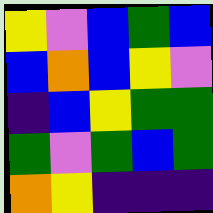[["yellow", "violet", "blue", "green", "blue"], ["blue", "orange", "blue", "yellow", "violet"], ["indigo", "blue", "yellow", "green", "green"], ["green", "violet", "green", "blue", "green"], ["orange", "yellow", "indigo", "indigo", "indigo"]]